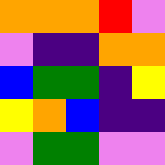[["orange", "orange", "orange", "red", "violet"], ["violet", "indigo", "indigo", "orange", "orange"], ["blue", "green", "green", "indigo", "yellow"], ["yellow", "orange", "blue", "indigo", "indigo"], ["violet", "green", "green", "violet", "violet"]]